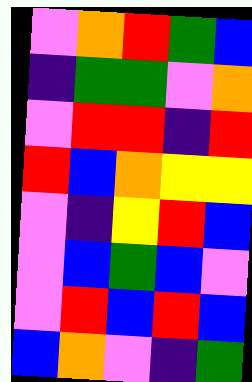[["violet", "orange", "red", "green", "blue"], ["indigo", "green", "green", "violet", "orange"], ["violet", "red", "red", "indigo", "red"], ["red", "blue", "orange", "yellow", "yellow"], ["violet", "indigo", "yellow", "red", "blue"], ["violet", "blue", "green", "blue", "violet"], ["violet", "red", "blue", "red", "blue"], ["blue", "orange", "violet", "indigo", "green"]]